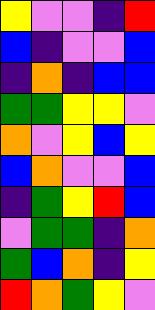[["yellow", "violet", "violet", "indigo", "red"], ["blue", "indigo", "violet", "violet", "blue"], ["indigo", "orange", "indigo", "blue", "blue"], ["green", "green", "yellow", "yellow", "violet"], ["orange", "violet", "yellow", "blue", "yellow"], ["blue", "orange", "violet", "violet", "blue"], ["indigo", "green", "yellow", "red", "blue"], ["violet", "green", "green", "indigo", "orange"], ["green", "blue", "orange", "indigo", "yellow"], ["red", "orange", "green", "yellow", "violet"]]